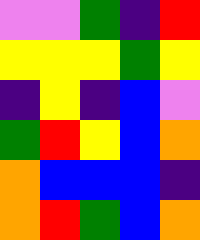[["violet", "violet", "green", "indigo", "red"], ["yellow", "yellow", "yellow", "green", "yellow"], ["indigo", "yellow", "indigo", "blue", "violet"], ["green", "red", "yellow", "blue", "orange"], ["orange", "blue", "blue", "blue", "indigo"], ["orange", "red", "green", "blue", "orange"]]